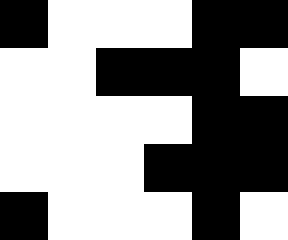[["black", "white", "white", "white", "black", "black"], ["white", "white", "black", "black", "black", "white"], ["white", "white", "white", "white", "black", "black"], ["white", "white", "white", "black", "black", "black"], ["black", "white", "white", "white", "black", "white"]]